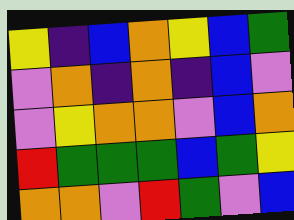[["yellow", "indigo", "blue", "orange", "yellow", "blue", "green"], ["violet", "orange", "indigo", "orange", "indigo", "blue", "violet"], ["violet", "yellow", "orange", "orange", "violet", "blue", "orange"], ["red", "green", "green", "green", "blue", "green", "yellow"], ["orange", "orange", "violet", "red", "green", "violet", "blue"]]